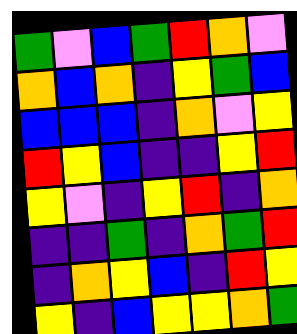[["green", "violet", "blue", "green", "red", "orange", "violet"], ["orange", "blue", "orange", "indigo", "yellow", "green", "blue"], ["blue", "blue", "blue", "indigo", "orange", "violet", "yellow"], ["red", "yellow", "blue", "indigo", "indigo", "yellow", "red"], ["yellow", "violet", "indigo", "yellow", "red", "indigo", "orange"], ["indigo", "indigo", "green", "indigo", "orange", "green", "red"], ["indigo", "orange", "yellow", "blue", "indigo", "red", "yellow"], ["yellow", "indigo", "blue", "yellow", "yellow", "orange", "green"]]